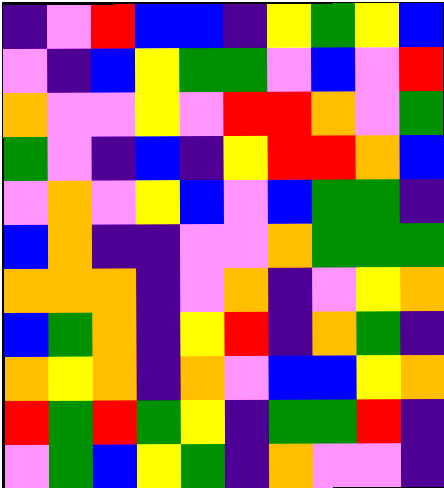[["indigo", "violet", "red", "blue", "blue", "indigo", "yellow", "green", "yellow", "blue"], ["violet", "indigo", "blue", "yellow", "green", "green", "violet", "blue", "violet", "red"], ["orange", "violet", "violet", "yellow", "violet", "red", "red", "orange", "violet", "green"], ["green", "violet", "indigo", "blue", "indigo", "yellow", "red", "red", "orange", "blue"], ["violet", "orange", "violet", "yellow", "blue", "violet", "blue", "green", "green", "indigo"], ["blue", "orange", "indigo", "indigo", "violet", "violet", "orange", "green", "green", "green"], ["orange", "orange", "orange", "indigo", "violet", "orange", "indigo", "violet", "yellow", "orange"], ["blue", "green", "orange", "indigo", "yellow", "red", "indigo", "orange", "green", "indigo"], ["orange", "yellow", "orange", "indigo", "orange", "violet", "blue", "blue", "yellow", "orange"], ["red", "green", "red", "green", "yellow", "indigo", "green", "green", "red", "indigo"], ["violet", "green", "blue", "yellow", "green", "indigo", "orange", "violet", "violet", "indigo"]]